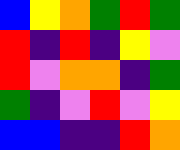[["blue", "yellow", "orange", "green", "red", "green"], ["red", "indigo", "red", "indigo", "yellow", "violet"], ["red", "violet", "orange", "orange", "indigo", "green"], ["green", "indigo", "violet", "red", "violet", "yellow"], ["blue", "blue", "indigo", "indigo", "red", "orange"]]